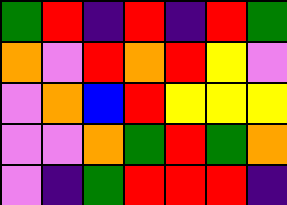[["green", "red", "indigo", "red", "indigo", "red", "green"], ["orange", "violet", "red", "orange", "red", "yellow", "violet"], ["violet", "orange", "blue", "red", "yellow", "yellow", "yellow"], ["violet", "violet", "orange", "green", "red", "green", "orange"], ["violet", "indigo", "green", "red", "red", "red", "indigo"]]